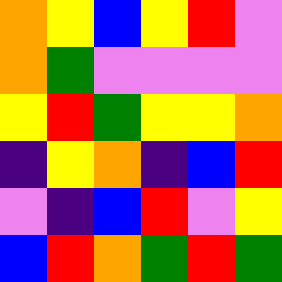[["orange", "yellow", "blue", "yellow", "red", "violet"], ["orange", "green", "violet", "violet", "violet", "violet"], ["yellow", "red", "green", "yellow", "yellow", "orange"], ["indigo", "yellow", "orange", "indigo", "blue", "red"], ["violet", "indigo", "blue", "red", "violet", "yellow"], ["blue", "red", "orange", "green", "red", "green"]]